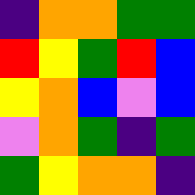[["indigo", "orange", "orange", "green", "green"], ["red", "yellow", "green", "red", "blue"], ["yellow", "orange", "blue", "violet", "blue"], ["violet", "orange", "green", "indigo", "green"], ["green", "yellow", "orange", "orange", "indigo"]]